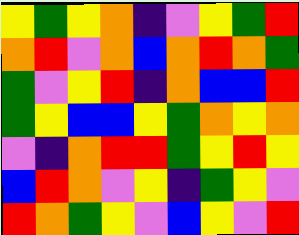[["yellow", "green", "yellow", "orange", "indigo", "violet", "yellow", "green", "red"], ["orange", "red", "violet", "orange", "blue", "orange", "red", "orange", "green"], ["green", "violet", "yellow", "red", "indigo", "orange", "blue", "blue", "red"], ["green", "yellow", "blue", "blue", "yellow", "green", "orange", "yellow", "orange"], ["violet", "indigo", "orange", "red", "red", "green", "yellow", "red", "yellow"], ["blue", "red", "orange", "violet", "yellow", "indigo", "green", "yellow", "violet"], ["red", "orange", "green", "yellow", "violet", "blue", "yellow", "violet", "red"]]